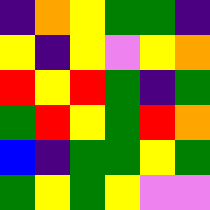[["indigo", "orange", "yellow", "green", "green", "indigo"], ["yellow", "indigo", "yellow", "violet", "yellow", "orange"], ["red", "yellow", "red", "green", "indigo", "green"], ["green", "red", "yellow", "green", "red", "orange"], ["blue", "indigo", "green", "green", "yellow", "green"], ["green", "yellow", "green", "yellow", "violet", "violet"]]